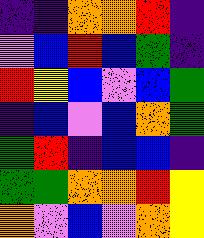[["indigo", "indigo", "orange", "orange", "red", "indigo"], ["violet", "blue", "red", "blue", "green", "indigo"], ["red", "yellow", "blue", "violet", "blue", "green"], ["indigo", "blue", "violet", "blue", "orange", "green"], ["green", "red", "indigo", "blue", "blue", "indigo"], ["green", "green", "orange", "orange", "red", "yellow"], ["orange", "violet", "blue", "violet", "orange", "yellow"]]